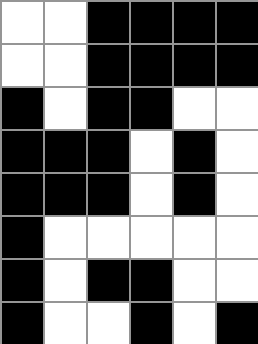[["white", "white", "black", "black", "black", "black"], ["white", "white", "black", "black", "black", "black"], ["black", "white", "black", "black", "white", "white"], ["black", "black", "black", "white", "black", "white"], ["black", "black", "black", "white", "black", "white"], ["black", "white", "white", "white", "white", "white"], ["black", "white", "black", "black", "white", "white"], ["black", "white", "white", "black", "white", "black"]]